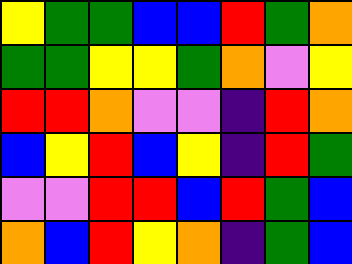[["yellow", "green", "green", "blue", "blue", "red", "green", "orange"], ["green", "green", "yellow", "yellow", "green", "orange", "violet", "yellow"], ["red", "red", "orange", "violet", "violet", "indigo", "red", "orange"], ["blue", "yellow", "red", "blue", "yellow", "indigo", "red", "green"], ["violet", "violet", "red", "red", "blue", "red", "green", "blue"], ["orange", "blue", "red", "yellow", "orange", "indigo", "green", "blue"]]